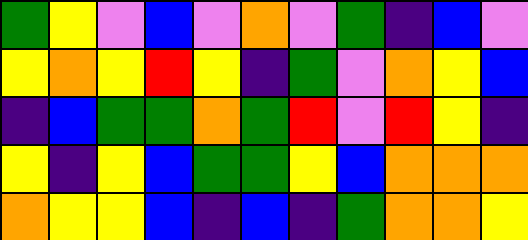[["green", "yellow", "violet", "blue", "violet", "orange", "violet", "green", "indigo", "blue", "violet"], ["yellow", "orange", "yellow", "red", "yellow", "indigo", "green", "violet", "orange", "yellow", "blue"], ["indigo", "blue", "green", "green", "orange", "green", "red", "violet", "red", "yellow", "indigo"], ["yellow", "indigo", "yellow", "blue", "green", "green", "yellow", "blue", "orange", "orange", "orange"], ["orange", "yellow", "yellow", "blue", "indigo", "blue", "indigo", "green", "orange", "orange", "yellow"]]